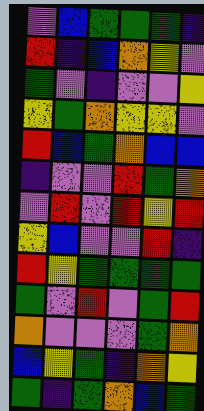[["violet", "blue", "green", "green", "green", "indigo"], ["red", "indigo", "blue", "orange", "yellow", "violet"], ["green", "violet", "indigo", "violet", "violet", "yellow"], ["yellow", "green", "orange", "yellow", "yellow", "violet"], ["red", "blue", "green", "orange", "blue", "blue"], ["indigo", "violet", "violet", "red", "green", "orange"], ["violet", "red", "violet", "red", "yellow", "red"], ["yellow", "blue", "violet", "violet", "red", "indigo"], ["red", "yellow", "green", "green", "green", "green"], ["green", "violet", "red", "violet", "green", "red"], ["orange", "violet", "violet", "violet", "green", "orange"], ["blue", "yellow", "green", "indigo", "orange", "yellow"], ["green", "indigo", "green", "orange", "blue", "green"]]